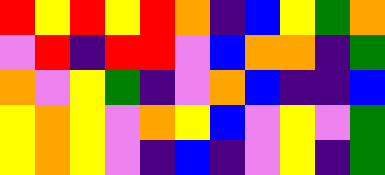[["red", "yellow", "red", "yellow", "red", "orange", "indigo", "blue", "yellow", "green", "orange"], ["violet", "red", "indigo", "red", "red", "violet", "blue", "orange", "orange", "indigo", "green"], ["orange", "violet", "yellow", "green", "indigo", "violet", "orange", "blue", "indigo", "indigo", "blue"], ["yellow", "orange", "yellow", "violet", "orange", "yellow", "blue", "violet", "yellow", "violet", "green"], ["yellow", "orange", "yellow", "violet", "indigo", "blue", "indigo", "violet", "yellow", "indigo", "green"]]